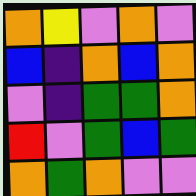[["orange", "yellow", "violet", "orange", "violet"], ["blue", "indigo", "orange", "blue", "orange"], ["violet", "indigo", "green", "green", "orange"], ["red", "violet", "green", "blue", "green"], ["orange", "green", "orange", "violet", "violet"]]